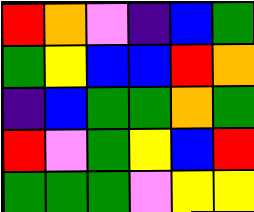[["red", "orange", "violet", "indigo", "blue", "green"], ["green", "yellow", "blue", "blue", "red", "orange"], ["indigo", "blue", "green", "green", "orange", "green"], ["red", "violet", "green", "yellow", "blue", "red"], ["green", "green", "green", "violet", "yellow", "yellow"]]